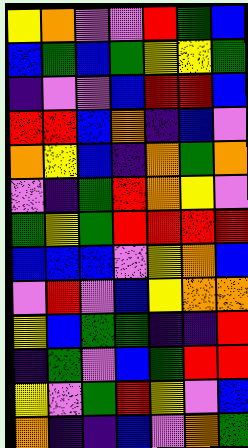[["yellow", "orange", "violet", "violet", "red", "green", "blue"], ["blue", "green", "blue", "green", "yellow", "yellow", "green"], ["indigo", "violet", "violet", "blue", "red", "red", "blue"], ["red", "red", "blue", "orange", "indigo", "blue", "violet"], ["orange", "yellow", "blue", "indigo", "orange", "green", "orange"], ["violet", "indigo", "green", "red", "orange", "yellow", "violet"], ["green", "yellow", "green", "red", "red", "red", "red"], ["blue", "blue", "blue", "violet", "yellow", "orange", "blue"], ["violet", "red", "violet", "blue", "yellow", "orange", "orange"], ["yellow", "blue", "green", "green", "indigo", "indigo", "red"], ["indigo", "green", "violet", "blue", "green", "red", "red"], ["yellow", "violet", "green", "red", "yellow", "violet", "blue"], ["orange", "indigo", "indigo", "blue", "violet", "orange", "green"]]